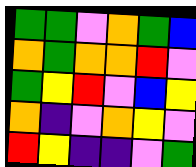[["green", "green", "violet", "orange", "green", "blue"], ["orange", "green", "orange", "orange", "red", "violet"], ["green", "yellow", "red", "violet", "blue", "yellow"], ["orange", "indigo", "violet", "orange", "yellow", "violet"], ["red", "yellow", "indigo", "indigo", "violet", "green"]]